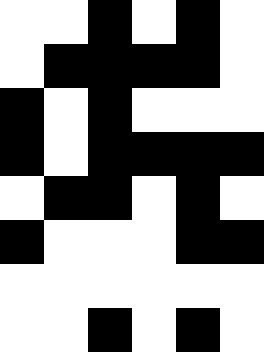[["white", "white", "black", "white", "black", "white"], ["white", "black", "black", "black", "black", "white"], ["black", "white", "black", "white", "white", "white"], ["black", "white", "black", "black", "black", "black"], ["white", "black", "black", "white", "black", "white"], ["black", "white", "white", "white", "black", "black"], ["white", "white", "white", "white", "white", "white"], ["white", "white", "black", "white", "black", "white"]]